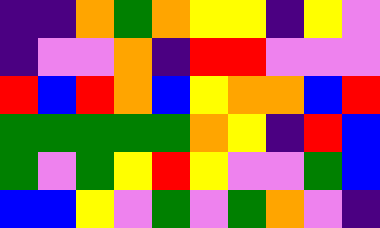[["indigo", "indigo", "orange", "green", "orange", "yellow", "yellow", "indigo", "yellow", "violet"], ["indigo", "violet", "violet", "orange", "indigo", "red", "red", "violet", "violet", "violet"], ["red", "blue", "red", "orange", "blue", "yellow", "orange", "orange", "blue", "red"], ["green", "green", "green", "green", "green", "orange", "yellow", "indigo", "red", "blue"], ["green", "violet", "green", "yellow", "red", "yellow", "violet", "violet", "green", "blue"], ["blue", "blue", "yellow", "violet", "green", "violet", "green", "orange", "violet", "indigo"]]